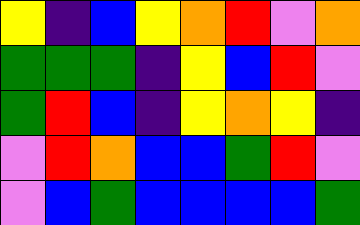[["yellow", "indigo", "blue", "yellow", "orange", "red", "violet", "orange"], ["green", "green", "green", "indigo", "yellow", "blue", "red", "violet"], ["green", "red", "blue", "indigo", "yellow", "orange", "yellow", "indigo"], ["violet", "red", "orange", "blue", "blue", "green", "red", "violet"], ["violet", "blue", "green", "blue", "blue", "blue", "blue", "green"]]